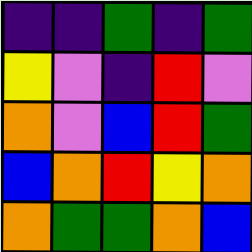[["indigo", "indigo", "green", "indigo", "green"], ["yellow", "violet", "indigo", "red", "violet"], ["orange", "violet", "blue", "red", "green"], ["blue", "orange", "red", "yellow", "orange"], ["orange", "green", "green", "orange", "blue"]]